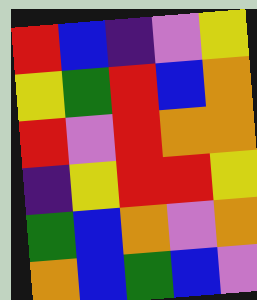[["red", "blue", "indigo", "violet", "yellow"], ["yellow", "green", "red", "blue", "orange"], ["red", "violet", "red", "orange", "orange"], ["indigo", "yellow", "red", "red", "yellow"], ["green", "blue", "orange", "violet", "orange"], ["orange", "blue", "green", "blue", "violet"]]